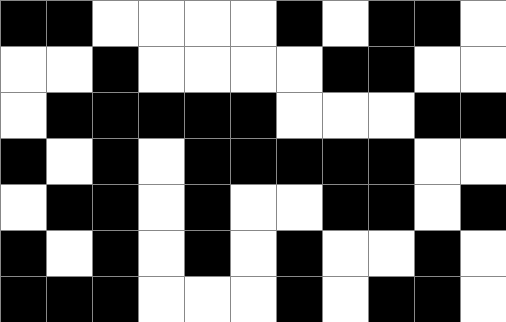[["black", "black", "white", "white", "white", "white", "black", "white", "black", "black", "white"], ["white", "white", "black", "white", "white", "white", "white", "black", "black", "white", "white"], ["white", "black", "black", "black", "black", "black", "white", "white", "white", "black", "black"], ["black", "white", "black", "white", "black", "black", "black", "black", "black", "white", "white"], ["white", "black", "black", "white", "black", "white", "white", "black", "black", "white", "black"], ["black", "white", "black", "white", "black", "white", "black", "white", "white", "black", "white"], ["black", "black", "black", "white", "white", "white", "black", "white", "black", "black", "white"]]